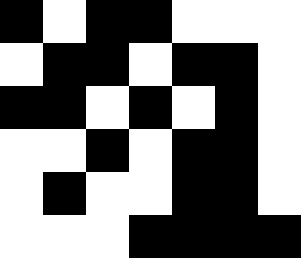[["black", "white", "black", "black", "white", "white", "white"], ["white", "black", "black", "white", "black", "black", "white"], ["black", "black", "white", "black", "white", "black", "white"], ["white", "white", "black", "white", "black", "black", "white"], ["white", "black", "white", "white", "black", "black", "white"], ["white", "white", "white", "black", "black", "black", "black"]]